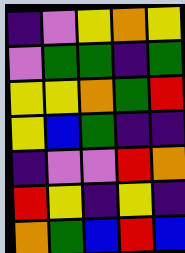[["indigo", "violet", "yellow", "orange", "yellow"], ["violet", "green", "green", "indigo", "green"], ["yellow", "yellow", "orange", "green", "red"], ["yellow", "blue", "green", "indigo", "indigo"], ["indigo", "violet", "violet", "red", "orange"], ["red", "yellow", "indigo", "yellow", "indigo"], ["orange", "green", "blue", "red", "blue"]]